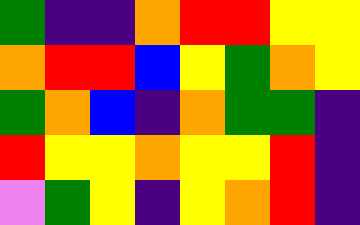[["green", "indigo", "indigo", "orange", "red", "red", "yellow", "yellow"], ["orange", "red", "red", "blue", "yellow", "green", "orange", "yellow"], ["green", "orange", "blue", "indigo", "orange", "green", "green", "indigo"], ["red", "yellow", "yellow", "orange", "yellow", "yellow", "red", "indigo"], ["violet", "green", "yellow", "indigo", "yellow", "orange", "red", "indigo"]]